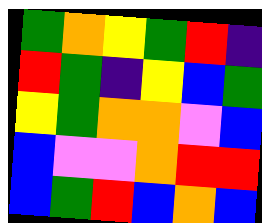[["green", "orange", "yellow", "green", "red", "indigo"], ["red", "green", "indigo", "yellow", "blue", "green"], ["yellow", "green", "orange", "orange", "violet", "blue"], ["blue", "violet", "violet", "orange", "red", "red"], ["blue", "green", "red", "blue", "orange", "blue"]]